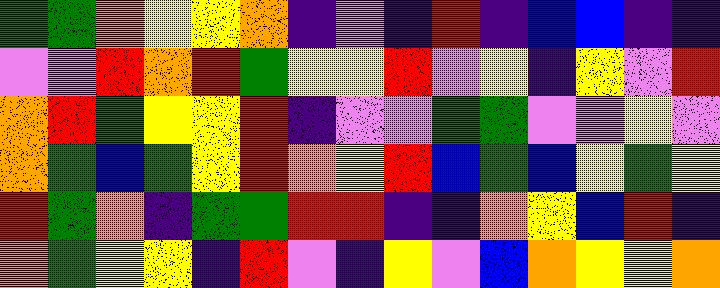[["green", "green", "orange", "yellow", "yellow", "orange", "indigo", "violet", "indigo", "red", "indigo", "blue", "blue", "indigo", "indigo"], ["violet", "violet", "red", "orange", "red", "green", "yellow", "yellow", "red", "violet", "yellow", "indigo", "yellow", "violet", "red"], ["orange", "red", "green", "yellow", "yellow", "red", "indigo", "violet", "violet", "green", "green", "violet", "violet", "yellow", "violet"], ["orange", "green", "blue", "green", "yellow", "red", "orange", "yellow", "red", "blue", "green", "blue", "yellow", "green", "yellow"], ["red", "green", "orange", "indigo", "green", "green", "red", "red", "indigo", "indigo", "orange", "yellow", "blue", "red", "indigo"], ["orange", "green", "yellow", "yellow", "indigo", "red", "violet", "indigo", "yellow", "violet", "blue", "orange", "yellow", "yellow", "orange"]]